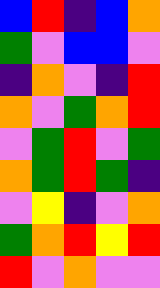[["blue", "red", "indigo", "blue", "orange"], ["green", "violet", "blue", "blue", "violet"], ["indigo", "orange", "violet", "indigo", "red"], ["orange", "violet", "green", "orange", "red"], ["violet", "green", "red", "violet", "green"], ["orange", "green", "red", "green", "indigo"], ["violet", "yellow", "indigo", "violet", "orange"], ["green", "orange", "red", "yellow", "red"], ["red", "violet", "orange", "violet", "violet"]]